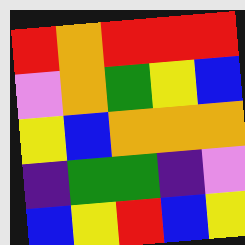[["red", "orange", "red", "red", "red"], ["violet", "orange", "green", "yellow", "blue"], ["yellow", "blue", "orange", "orange", "orange"], ["indigo", "green", "green", "indigo", "violet"], ["blue", "yellow", "red", "blue", "yellow"]]